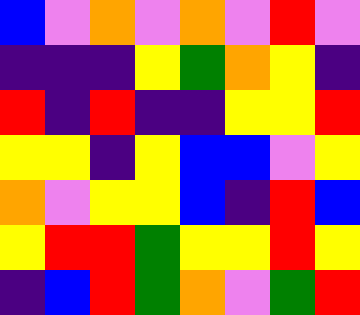[["blue", "violet", "orange", "violet", "orange", "violet", "red", "violet"], ["indigo", "indigo", "indigo", "yellow", "green", "orange", "yellow", "indigo"], ["red", "indigo", "red", "indigo", "indigo", "yellow", "yellow", "red"], ["yellow", "yellow", "indigo", "yellow", "blue", "blue", "violet", "yellow"], ["orange", "violet", "yellow", "yellow", "blue", "indigo", "red", "blue"], ["yellow", "red", "red", "green", "yellow", "yellow", "red", "yellow"], ["indigo", "blue", "red", "green", "orange", "violet", "green", "red"]]